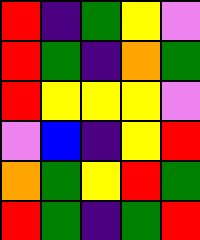[["red", "indigo", "green", "yellow", "violet"], ["red", "green", "indigo", "orange", "green"], ["red", "yellow", "yellow", "yellow", "violet"], ["violet", "blue", "indigo", "yellow", "red"], ["orange", "green", "yellow", "red", "green"], ["red", "green", "indigo", "green", "red"]]